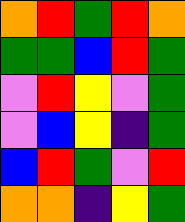[["orange", "red", "green", "red", "orange"], ["green", "green", "blue", "red", "green"], ["violet", "red", "yellow", "violet", "green"], ["violet", "blue", "yellow", "indigo", "green"], ["blue", "red", "green", "violet", "red"], ["orange", "orange", "indigo", "yellow", "green"]]